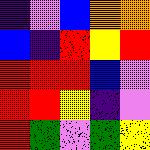[["indigo", "violet", "blue", "orange", "orange"], ["blue", "indigo", "red", "yellow", "red"], ["red", "red", "red", "blue", "violet"], ["red", "red", "yellow", "indigo", "violet"], ["red", "green", "violet", "green", "yellow"]]